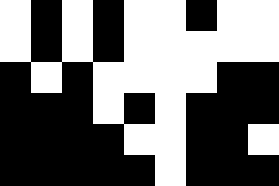[["white", "black", "white", "black", "white", "white", "black", "white", "white"], ["white", "black", "white", "black", "white", "white", "white", "white", "white"], ["black", "white", "black", "white", "white", "white", "white", "black", "black"], ["black", "black", "black", "white", "black", "white", "black", "black", "black"], ["black", "black", "black", "black", "white", "white", "black", "black", "white"], ["black", "black", "black", "black", "black", "white", "black", "black", "black"]]